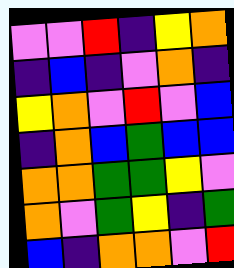[["violet", "violet", "red", "indigo", "yellow", "orange"], ["indigo", "blue", "indigo", "violet", "orange", "indigo"], ["yellow", "orange", "violet", "red", "violet", "blue"], ["indigo", "orange", "blue", "green", "blue", "blue"], ["orange", "orange", "green", "green", "yellow", "violet"], ["orange", "violet", "green", "yellow", "indigo", "green"], ["blue", "indigo", "orange", "orange", "violet", "red"]]